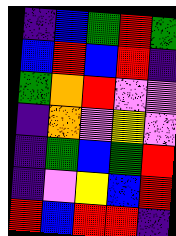[["indigo", "blue", "green", "red", "green"], ["blue", "red", "blue", "red", "indigo"], ["green", "orange", "red", "violet", "violet"], ["indigo", "orange", "violet", "yellow", "violet"], ["indigo", "green", "blue", "green", "red"], ["indigo", "violet", "yellow", "blue", "red"], ["red", "blue", "red", "red", "indigo"]]